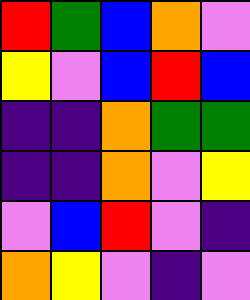[["red", "green", "blue", "orange", "violet"], ["yellow", "violet", "blue", "red", "blue"], ["indigo", "indigo", "orange", "green", "green"], ["indigo", "indigo", "orange", "violet", "yellow"], ["violet", "blue", "red", "violet", "indigo"], ["orange", "yellow", "violet", "indigo", "violet"]]